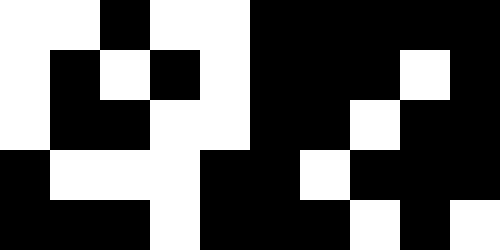[["white", "white", "black", "white", "white", "black", "black", "black", "black", "black"], ["white", "black", "white", "black", "white", "black", "black", "black", "white", "black"], ["white", "black", "black", "white", "white", "black", "black", "white", "black", "black"], ["black", "white", "white", "white", "black", "black", "white", "black", "black", "black"], ["black", "black", "black", "white", "black", "black", "black", "white", "black", "white"]]